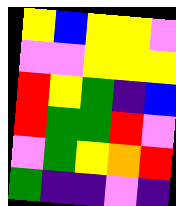[["yellow", "blue", "yellow", "yellow", "violet"], ["violet", "violet", "yellow", "yellow", "yellow"], ["red", "yellow", "green", "indigo", "blue"], ["red", "green", "green", "red", "violet"], ["violet", "green", "yellow", "orange", "red"], ["green", "indigo", "indigo", "violet", "indigo"]]